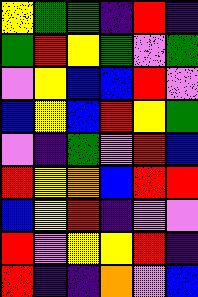[["yellow", "green", "green", "indigo", "red", "indigo"], ["green", "red", "yellow", "green", "violet", "green"], ["violet", "yellow", "blue", "blue", "red", "violet"], ["blue", "yellow", "blue", "red", "yellow", "green"], ["violet", "indigo", "green", "violet", "red", "blue"], ["red", "yellow", "orange", "blue", "red", "red"], ["blue", "yellow", "red", "indigo", "violet", "violet"], ["red", "violet", "yellow", "yellow", "red", "indigo"], ["red", "indigo", "indigo", "orange", "violet", "blue"]]